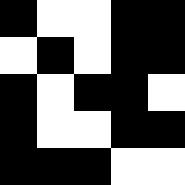[["black", "white", "white", "black", "black"], ["white", "black", "white", "black", "black"], ["black", "white", "black", "black", "white"], ["black", "white", "white", "black", "black"], ["black", "black", "black", "white", "white"]]